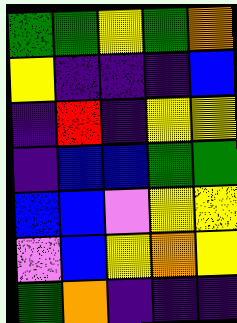[["green", "green", "yellow", "green", "orange"], ["yellow", "indigo", "indigo", "indigo", "blue"], ["indigo", "red", "indigo", "yellow", "yellow"], ["indigo", "blue", "blue", "green", "green"], ["blue", "blue", "violet", "yellow", "yellow"], ["violet", "blue", "yellow", "orange", "yellow"], ["green", "orange", "indigo", "indigo", "indigo"]]